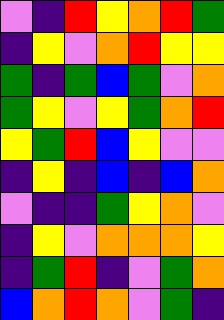[["violet", "indigo", "red", "yellow", "orange", "red", "green"], ["indigo", "yellow", "violet", "orange", "red", "yellow", "yellow"], ["green", "indigo", "green", "blue", "green", "violet", "orange"], ["green", "yellow", "violet", "yellow", "green", "orange", "red"], ["yellow", "green", "red", "blue", "yellow", "violet", "violet"], ["indigo", "yellow", "indigo", "blue", "indigo", "blue", "orange"], ["violet", "indigo", "indigo", "green", "yellow", "orange", "violet"], ["indigo", "yellow", "violet", "orange", "orange", "orange", "yellow"], ["indigo", "green", "red", "indigo", "violet", "green", "orange"], ["blue", "orange", "red", "orange", "violet", "green", "indigo"]]